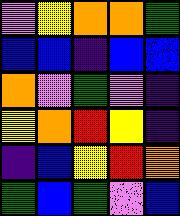[["violet", "yellow", "orange", "orange", "green"], ["blue", "blue", "indigo", "blue", "blue"], ["orange", "violet", "green", "violet", "indigo"], ["yellow", "orange", "red", "yellow", "indigo"], ["indigo", "blue", "yellow", "red", "orange"], ["green", "blue", "green", "violet", "blue"]]